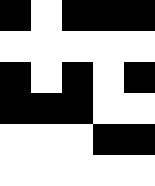[["black", "white", "black", "black", "black"], ["white", "white", "white", "white", "white"], ["black", "white", "black", "white", "black"], ["black", "black", "black", "white", "white"], ["white", "white", "white", "black", "black"], ["white", "white", "white", "white", "white"]]